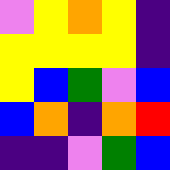[["violet", "yellow", "orange", "yellow", "indigo"], ["yellow", "yellow", "yellow", "yellow", "indigo"], ["yellow", "blue", "green", "violet", "blue"], ["blue", "orange", "indigo", "orange", "red"], ["indigo", "indigo", "violet", "green", "blue"]]